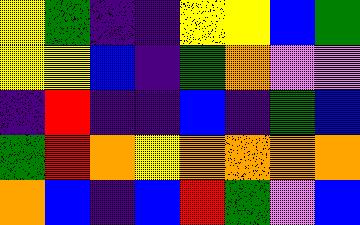[["yellow", "green", "indigo", "indigo", "yellow", "yellow", "blue", "green"], ["yellow", "yellow", "blue", "indigo", "green", "orange", "violet", "violet"], ["indigo", "red", "indigo", "indigo", "blue", "indigo", "green", "blue"], ["green", "red", "orange", "yellow", "orange", "orange", "orange", "orange"], ["orange", "blue", "indigo", "blue", "red", "green", "violet", "blue"]]